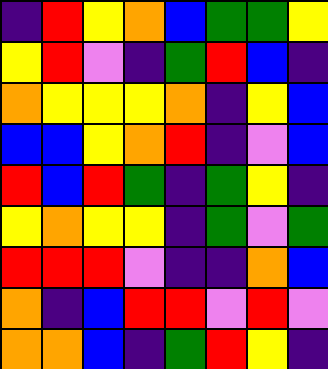[["indigo", "red", "yellow", "orange", "blue", "green", "green", "yellow"], ["yellow", "red", "violet", "indigo", "green", "red", "blue", "indigo"], ["orange", "yellow", "yellow", "yellow", "orange", "indigo", "yellow", "blue"], ["blue", "blue", "yellow", "orange", "red", "indigo", "violet", "blue"], ["red", "blue", "red", "green", "indigo", "green", "yellow", "indigo"], ["yellow", "orange", "yellow", "yellow", "indigo", "green", "violet", "green"], ["red", "red", "red", "violet", "indigo", "indigo", "orange", "blue"], ["orange", "indigo", "blue", "red", "red", "violet", "red", "violet"], ["orange", "orange", "blue", "indigo", "green", "red", "yellow", "indigo"]]